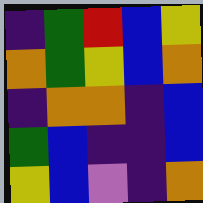[["indigo", "green", "red", "blue", "yellow"], ["orange", "green", "yellow", "blue", "orange"], ["indigo", "orange", "orange", "indigo", "blue"], ["green", "blue", "indigo", "indigo", "blue"], ["yellow", "blue", "violet", "indigo", "orange"]]